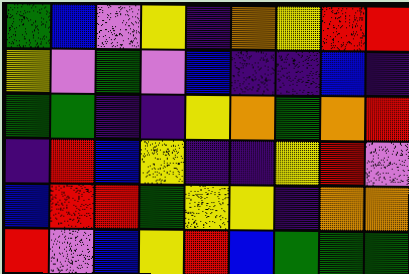[["green", "blue", "violet", "yellow", "indigo", "orange", "yellow", "red", "red"], ["yellow", "violet", "green", "violet", "blue", "indigo", "indigo", "blue", "indigo"], ["green", "green", "indigo", "indigo", "yellow", "orange", "green", "orange", "red"], ["indigo", "red", "blue", "yellow", "indigo", "indigo", "yellow", "red", "violet"], ["blue", "red", "red", "green", "yellow", "yellow", "indigo", "orange", "orange"], ["red", "violet", "blue", "yellow", "red", "blue", "green", "green", "green"]]